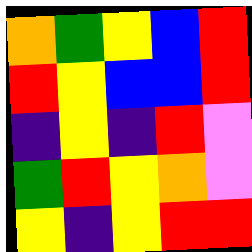[["orange", "green", "yellow", "blue", "red"], ["red", "yellow", "blue", "blue", "red"], ["indigo", "yellow", "indigo", "red", "violet"], ["green", "red", "yellow", "orange", "violet"], ["yellow", "indigo", "yellow", "red", "red"]]